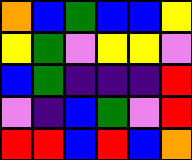[["orange", "blue", "green", "blue", "blue", "yellow"], ["yellow", "green", "violet", "yellow", "yellow", "violet"], ["blue", "green", "indigo", "indigo", "indigo", "red"], ["violet", "indigo", "blue", "green", "violet", "red"], ["red", "red", "blue", "red", "blue", "orange"]]